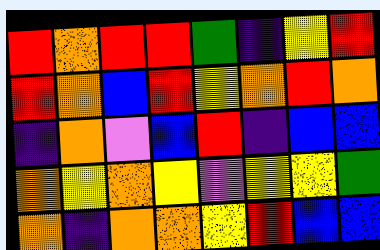[["red", "orange", "red", "red", "green", "indigo", "yellow", "red"], ["red", "orange", "blue", "red", "yellow", "orange", "red", "orange"], ["indigo", "orange", "violet", "blue", "red", "indigo", "blue", "blue"], ["orange", "yellow", "orange", "yellow", "violet", "yellow", "yellow", "green"], ["orange", "indigo", "orange", "orange", "yellow", "red", "blue", "blue"]]